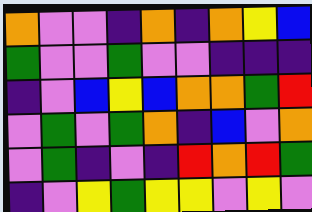[["orange", "violet", "violet", "indigo", "orange", "indigo", "orange", "yellow", "blue"], ["green", "violet", "violet", "green", "violet", "violet", "indigo", "indigo", "indigo"], ["indigo", "violet", "blue", "yellow", "blue", "orange", "orange", "green", "red"], ["violet", "green", "violet", "green", "orange", "indigo", "blue", "violet", "orange"], ["violet", "green", "indigo", "violet", "indigo", "red", "orange", "red", "green"], ["indigo", "violet", "yellow", "green", "yellow", "yellow", "violet", "yellow", "violet"]]